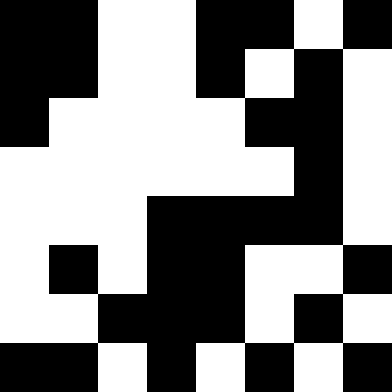[["black", "black", "white", "white", "black", "black", "white", "black"], ["black", "black", "white", "white", "black", "white", "black", "white"], ["black", "white", "white", "white", "white", "black", "black", "white"], ["white", "white", "white", "white", "white", "white", "black", "white"], ["white", "white", "white", "black", "black", "black", "black", "white"], ["white", "black", "white", "black", "black", "white", "white", "black"], ["white", "white", "black", "black", "black", "white", "black", "white"], ["black", "black", "white", "black", "white", "black", "white", "black"]]